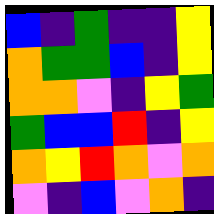[["blue", "indigo", "green", "indigo", "indigo", "yellow"], ["orange", "green", "green", "blue", "indigo", "yellow"], ["orange", "orange", "violet", "indigo", "yellow", "green"], ["green", "blue", "blue", "red", "indigo", "yellow"], ["orange", "yellow", "red", "orange", "violet", "orange"], ["violet", "indigo", "blue", "violet", "orange", "indigo"]]